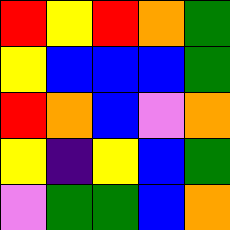[["red", "yellow", "red", "orange", "green"], ["yellow", "blue", "blue", "blue", "green"], ["red", "orange", "blue", "violet", "orange"], ["yellow", "indigo", "yellow", "blue", "green"], ["violet", "green", "green", "blue", "orange"]]